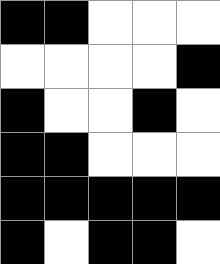[["black", "black", "white", "white", "white"], ["white", "white", "white", "white", "black"], ["black", "white", "white", "black", "white"], ["black", "black", "white", "white", "white"], ["black", "black", "black", "black", "black"], ["black", "white", "black", "black", "white"]]